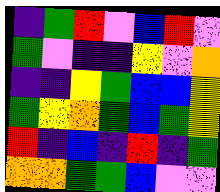[["indigo", "green", "red", "violet", "blue", "red", "violet"], ["green", "violet", "indigo", "indigo", "yellow", "violet", "orange"], ["indigo", "indigo", "yellow", "green", "blue", "blue", "yellow"], ["green", "yellow", "orange", "green", "blue", "green", "yellow"], ["red", "indigo", "blue", "indigo", "red", "indigo", "green"], ["orange", "orange", "green", "green", "blue", "violet", "violet"]]